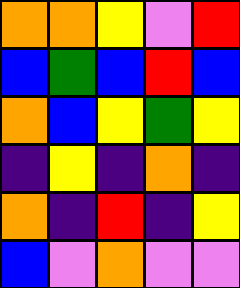[["orange", "orange", "yellow", "violet", "red"], ["blue", "green", "blue", "red", "blue"], ["orange", "blue", "yellow", "green", "yellow"], ["indigo", "yellow", "indigo", "orange", "indigo"], ["orange", "indigo", "red", "indigo", "yellow"], ["blue", "violet", "orange", "violet", "violet"]]